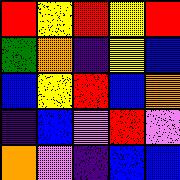[["red", "yellow", "red", "yellow", "red"], ["green", "orange", "indigo", "yellow", "blue"], ["blue", "yellow", "red", "blue", "orange"], ["indigo", "blue", "violet", "red", "violet"], ["orange", "violet", "indigo", "blue", "blue"]]